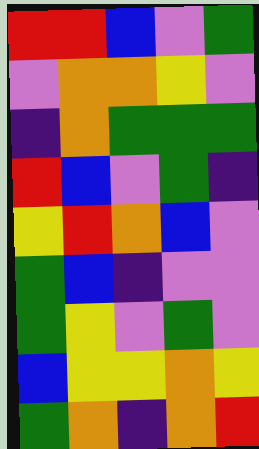[["red", "red", "blue", "violet", "green"], ["violet", "orange", "orange", "yellow", "violet"], ["indigo", "orange", "green", "green", "green"], ["red", "blue", "violet", "green", "indigo"], ["yellow", "red", "orange", "blue", "violet"], ["green", "blue", "indigo", "violet", "violet"], ["green", "yellow", "violet", "green", "violet"], ["blue", "yellow", "yellow", "orange", "yellow"], ["green", "orange", "indigo", "orange", "red"]]